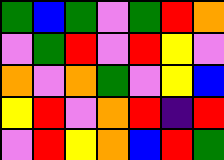[["green", "blue", "green", "violet", "green", "red", "orange"], ["violet", "green", "red", "violet", "red", "yellow", "violet"], ["orange", "violet", "orange", "green", "violet", "yellow", "blue"], ["yellow", "red", "violet", "orange", "red", "indigo", "red"], ["violet", "red", "yellow", "orange", "blue", "red", "green"]]